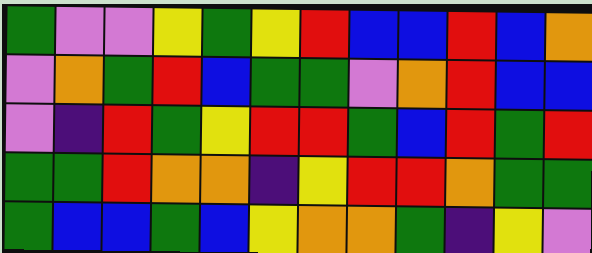[["green", "violet", "violet", "yellow", "green", "yellow", "red", "blue", "blue", "red", "blue", "orange"], ["violet", "orange", "green", "red", "blue", "green", "green", "violet", "orange", "red", "blue", "blue"], ["violet", "indigo", "red", "green", "yellow", "red", "red", "green", "blue", "red", "green", "red"], ["green", "green", "red", "orange", "orange", "indigo", "yellow", "red", "red", "orange", "green", "green"], ["green", "blue", "blue", "green", "blue", "yellow", "orange", "orange", "green", "indigo", "yellow", "violet"]]